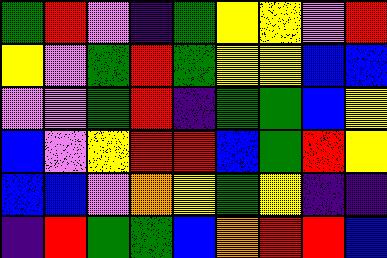[["green", "red", "violet", "indigo", "green", "yellow", "yellow", "violet", "red"], ["yellow", "violet", "green", "red", "green", "yellow", "yellow", "blue", "blue"], ["violet", "violet", "green", "red", "indigo", "green", "green", "blue", "yellow"], ["blue", "violet", "yellow", "red", "red", "blue", "green", "red", "yellow"], ["blue", "blue", "violet", "orange", "yellow", "green", "yellow", "indigo", "indigo"], ["indigo", "red", "green", "green", "blue", "orange", "red", "red", "blue"]]